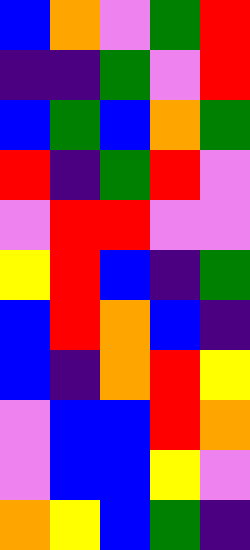[["blue", "orange", "violet", "green", "red"], ["indigo", "indigo", "green", "violet", "red"], ["blue", "green", "blue", "orange", "green"], ["red", "indigo", "green", "red", "violet"], ["violet", "red", "red", "violet", "violet"], ["yellow", "red", "blue", "indigo", "green"], ["blue", "red", "orange", "blue", "indigo"], ["blue", "indigo", "orange", "red", "yellow"], ["violet", "blue", "blue", "red", "orange"], ["violet", "blue", "blue", "yellow", "violet"], ["orange", "yellow", "blue", "green", "indigo"]]